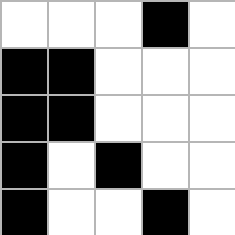[["white", "white", "white", "black", "white"], ["black", "black", "white", "white", "white"], ["black", "black", "white", "white", "white"], ["black", "white", "black", "white", "white"], ["black", "white", "white", "black", "white"]]